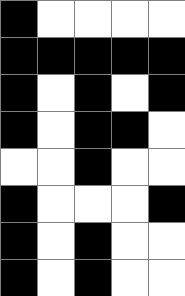[["black", "white", "white", "white", "white"], ["black", "black", "black", "black", "black"], ["black", "white", "black", "white", "black"], ["black", "white", "black", "black", "white"], ["white", "white", "black", "white", "white"], ["black", "white", "white", "white", "black"], ["black", "white", "black", "white", "white"], ["black", "white", "black", "white", "white"]]